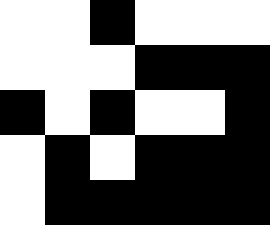[["white", "white", "black", "white", "white", "white"], ["white", "white", "white", "black", "black", "black"], ["black", "white", "black", "white", "white", "black"], ["white", "black", "white", "black", "black", "black"], ["white", "black", "black", "black", "black", "black"]]